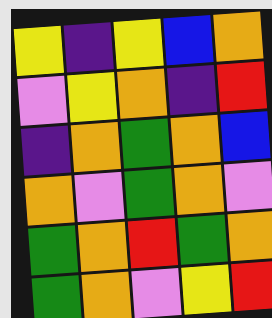[["yellow", "indigo", "yellow", "blue", "orange"], ["violet", "yellow", "orange", "indigo", "red"], ["indigo", "orange", "green", "orange", "blue"], ["orange", "violet", "green", "orange", "violet"], ["green", "orange", "red", "green", "orange"], ["green", "orange", "violet", "yellow", "red"]]